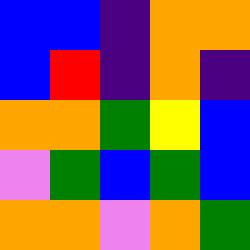[["blue", "blue", "indigo", "orange", "orange"], ["blue", "red", "indigo", "orange", "indigo"], ["orange", "orange", "green", "yellow", "blue"], ["violet", "green", "blue", "green", "blue"], ["orange", "orange", "violet", "orange", "green"]]